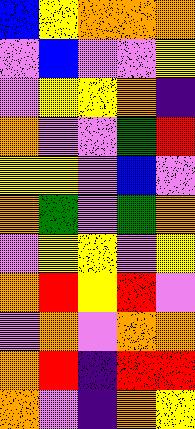[["blue", "yellow", "orange", "orange", "orange"], ["violet", "blue", "violet", "violet", "yellow"], ["violet", "yellow", "yellow", "orange", "indigo"], ["orange", "violet", "violet", "green", "red"], ["yellow", "yellow", "violet", "blue", "violet"], ["orange", "green", "violet", "green", "orange"], ["violet", "yellow", "yellow", "violet", "yellow"], ["orange", "red", "yellow", "red", "violet"], ["violet", "orange", "violet", "orange", "orange"], ["orange", "red", "indigo", "red", "red"], ["orange", "violet", "indigo", "orange", "yellow"]]